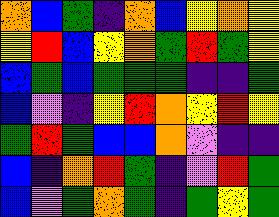[["orange", "blue", "green", "indigo", "orange", "blue", "yellow", "orange", "yellow"], ["yellow", "red", "blue", "yellow", "orange", "green", "red", "green", "yellow"], ["blue", "green", "blue", "green", "green", "green", "indigo", "indigo", "green"], ["blue", "violet", "indigo", "yellow", "red", "orange", "yellow", "red", "yellow"], ["green", "red", "green", "blue", "blue", "orange", "violet", "indigo", "indigo"], ["blue", "indigo", "orange", "red", "green", "indigo", "violet", "red", "green"], ["blue", "violet", "green", "orange", "green", "indigo", "green", "yellow", "green"]]